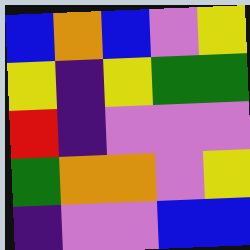[["blue", "orange", "blue", "violet", "yellow"], ["yellow", "indigo", "yellow", "green", "green"], ["red", "indigo", "violet", "violet", "violet"], ["green", "orange", "orange", "violet", "yellow"], ["indigo", "violet", "violet", "blue", "blue"]]